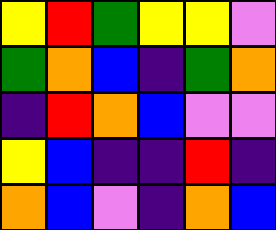[["yellow", "red", "green", "yellow", "yellow", "violet"], ["green", "orange", "blue", "indigo", "green", "orange"], ["indigo", "red", "orange", "blue", "violet", "violet"], ["yellow", "blue", "indigo", "indigo", "red", "indigo"], ["orange", "blue", "violet", "indigo", "orange", "blue"]]